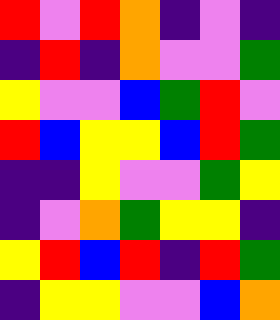[["red", "violet", "red", "orange", "indigo", "violet", "indigo"], ["indigo", "red", "indigo", "orange", "violet", "violet", "green"], ["yellow", "violet", "violet", "blue", "green", "red", "violet"], ["red", "blue", "yellow", "yellow", "blue", "red", "green"], ["indigo", "indigo", "yellow", "violet", "violet", "green", "yellow"], ["indigo", "violet", "orange", "green", "yellow", "yellow", "indigo"], ["yellow", "red", "blue", "red", "indigo", "red", "green"], ["indigo", "yellow", "yellow", "violet", "violet", "blue", "orange"]]